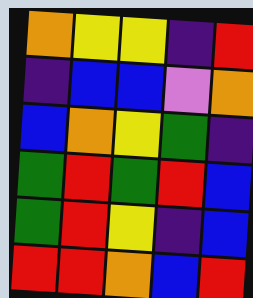[["orange", "yellow", "yellow", "indigo", "red"], ["indigo", "blue", "blue", "violet", "orange"], ["blue", "orange", "yellow", "green", "indigo"], ["green", "red", "green", "red", "blue"], ["green", "red", "yellow", "indigo", "blue"], ["red", "red", "orange", "blue", "red"]]